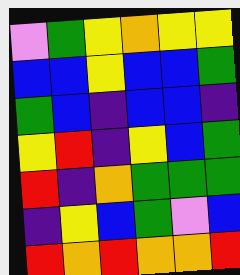[["violet", "green", "yellow", "orange", "yellow", "yellow"], ["blue", "blue", "yellow", "blue", "blue", "green"], ["green", "blue", "indigo", "blue", "blue", "indigo"], ["yellow", "red", "indigo", "yellow", "blue", "green"], ["red", "indigo", "orange", "green", "green", "green"], ["indigo", "yellow", "blue", "green", "violet", "blue"], ["red", "orange", "red", "orange", "orange", "red"]]